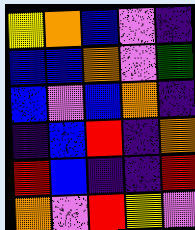[["yellow", "orange", "blue", "violet", "indigo"], ["blue", "blue", "orange", "violet", "green"], ["blue", "violet", "blue", "orange", "indigo"], ["indigo", "blue", "red", "indigo", "orange"], ["red", "blue", "indigo", "indigo", "red"], ["orange", "violet", "red", "yellow", "violet"]]